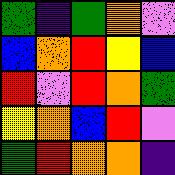[["green", "indigo", "green", "orange", "violet"], ["blue", "orange", "red", "yellow", "blue"], ["red", "violet", "red", "orange", "green"], ["yellow", "orange", "blue", "red", "violet"], ["green", "red", "orange", "orange", "indigo"]]